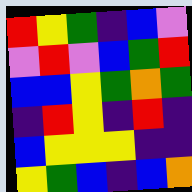[["red", "yellow", "green", "indigo", "blue", "violet"], ["violet", "red", "violet", "blue", "green", "red"], ["blue", "blue", "yellow", "green", "orange", "green"], ["indigo", "red", "yellow", "indigo", "red", "indigo"], ["blue", "yellow", "yellow", "yellow", "indigo", "indigo"], ["yellow", "green", "blue", "indigo", "blue", "orange"]]